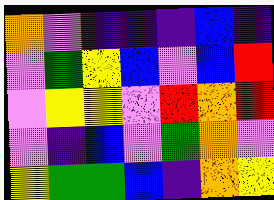[["orange", "violet", "indigo", "indigo", "indigo", "blue", "indigo"], ["violet", "green", "yellow", "blue", "violet", "blue", "red"], ["violet", "yellow", "yellow", "violet", "red", "orange", "red"], ["violet", "indigo", "blue", "violet", "green", "orange", "violet"], ["yellow", "green", "green", "blue", "indigo", "orange", "yellow"]]